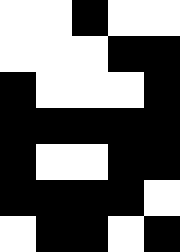[["white", "white", "black", "white", "white"], ["white", "white", "white", "black", "black"], ["black", "white", "white", "white", "black"], ["black", "black", "black", "black", "black"], ["black", "white", "white", "black", "black"], ["black", "black", "black", "black", "white"], ["white", "black", "black", "white", "black"]]